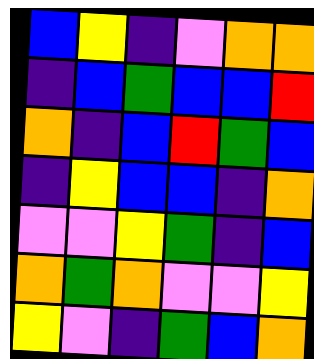[["blue", "yellow", "indigo", "violet", "orange", "orange"], ["indigo", "blue", "green", "blue", "blue", "red"], ["orange", "indigo", "blue", "red", "green", "blue"], ["indigo", "yellow", "blue", "blue", "indigo", "orange"], ["violet", "violet", "yellow", "green", "indigo", "blue"], ["orange", "green", "orange", "violet", "violet", "yellow"], ["yellow", "violet", "indigo", "green", "blue", "orange"]]